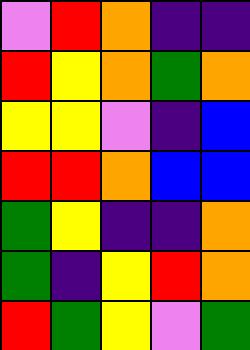[["violet", "red", "orange", "indigo", "indigo"], ["red", "yellow", "orange", "green", "orange"], ["yellow", "yellow", "violet", "indigo", "blue"], ["red", "red", "orange", "blue", "blue"], ["green", "yellow", "indigo", "indigo", "orange"], ["green", "indigo", "yellow", "red", "orange"], ["red", "green", "yellow", "violet", "green"]]